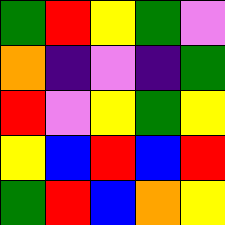[["green", "red", "yellow", "green", "violet"], ["orange", "indigo", "violet", "indigo", "green"], ["red", "violet", "yellow", "green", "yellow"], ["yellow", "blue", "red", "blue", "red"], ["green", "red", "blue", "orange", "yellow"]]